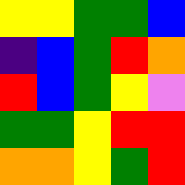[["yellow", "yellow", "green", "green", "blue"], ["indigo", "blue", "green", "red", "orange"], ["red", "blue", "green", "yellow", "violet"], ["green", "green", "yellow", "red", "red"], ["orange", "orange", "yellow", "green", "red"]]